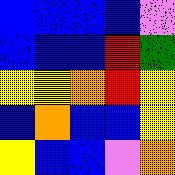[["blue", "blue", "blue", "blue", "violet"], ["blue", "blue", "blue", "red", "green"], ["yellow", "yellow", "orange", "red", "yellow"], ["blue", "orange", "blue", "blue", "yellow"], ["yellow", "blue", "blue", "violet", "orange"]]